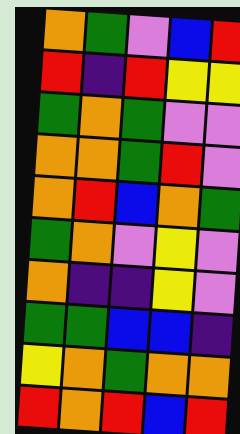[["orange", "green", "violet", "blue", "red"], ["red", "indigo", "red", "yellow", "yellow"], ["green", "orange", "green", "violet", "violet"], ["orange", "orange", "green", "red", "violet"], ["orange", "red", "blue", "orange", "green"], ["green", "orange", "violet", "yellow", "violet"], ["orange", "indigo", "indigo", "yellow", "violet"], ["green", "green", "blue", "blue", "indigo"], ["yellow", "orange", "green", "orange", "orange"], ["red", "orange", "red", "blue", "red"]]